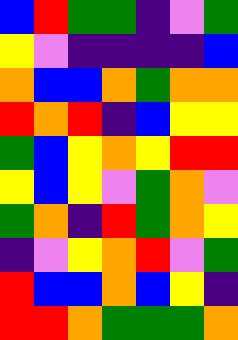[["blue", "red", "green", "green", "indigo", "violet", "green"], ["yellow", "violet", "indigo", "indigo", "indigo", "indigo", "blue"], ["orange", "blue", "blue", "orange", "green", "orange", "orange"], ["red", "orange", "red", "indigo", "blue", "yellow", "yellow"], ["green", "blue", "yellow", "orange", "yellow", "red", "red"], ["yellow", "blue", "yellow", "violet", "green", "orange", "violet"], ["green", "orange", "indigo", "red", "green", "orange", "yellow"], ["indigo", "violet", "yellow", "orange", "red", "violet", "green"], ["red", "blue", "blue", "orange", "blue", "yellow", "indigo"], ["red", "red", "orange", "green", "green", "green", "orange"]]